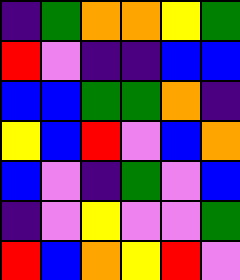[["indigo", "green", "orange", "orange", "yellow", "green"], ["red", "violet", "indigo", "indigo", "blue", "blue"], ["blue", "blue", "green", "green", "orange", "indigo"], ["yellow", "blue", "red", "violet", "blue", "orange"], ["blue", "violet", "indigo", "green", "violet", "blue"], ["indigo", "violet", "yellow", "violet", "violet", "green"], ["red", "blue", "orange", "yellow", "red", "violet"]]